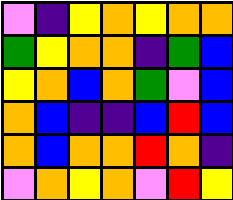[["violet", "indigo", "yellow", "orange", "yellow", "orange", "orange"], ["green", "yellow", "orange", "orange", "indigo", "green", "blue"], ["yellow", "orange", "blue", "orange", "green", "violet", "blue"], ["orange", "blue", "indigo", "indigo", "blue", "red", "blue"], ["orange", "blue", "orange", "orange", "red", "orange", "indigo"], ["violet", "orange", "yellow", "orange", "violet", "red", "yellow"]]